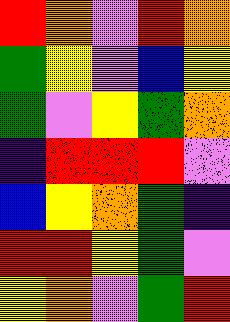[["red", "orange", "violet", "red", "orange"], ["green", "yellow", "violet", "blue", "yellow"], ["green", "violet", "yellow", "green", "orange"], ["indigo", "red", "red", "red", "violet"], ["blue", "yellow", "orange", "green", "indigo"], ["red", "red", "yellow", "green", "violet"], ["yellow", "orange", "violet", "green", "red"]]